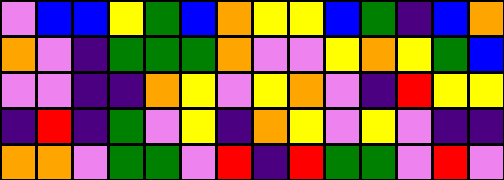[["violet", "blue", "blue", "yellow", "green", "blue", "orange", "yellow", "yellow", "blue", "green", "indigo", "blue", "orange"], ["orange", "violet", "indigo", "green", "green", "green", "orange", "violet", "violet", "yellow", "orange", "yellow", "green", "blue"], ["violet", "violet", "indigo", "indigo", "orange", "yellow", "violet", "yellow", "orange", "violet", "indigo", "red", "yellow", "yellow"], ["indigo", "red", "indigo", "green", "violet", "yellow", "indigo", "orange", "yellow", "violet", "yellow", "violet", "indigo", "indigo"], ["orange", "orange", "violet", "green", "green", "violet", "red", "indigo", "red", "green", "green", "violet", "red", "violet"]]